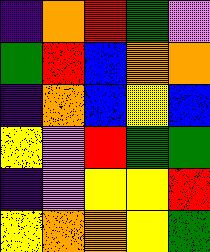[["indigo", "orange", "red", "green", "violet"], ["green", "red", "blue", "orange", "orange"], ["indigo", "orange", "blue", "yellow", "blue"], ["yellow", "violet", "red", "green", "green"], ["indigo", "violet", "yellow", "yellow", "red"], ["yellow", "orange", "orange", "yellow", "green"]]